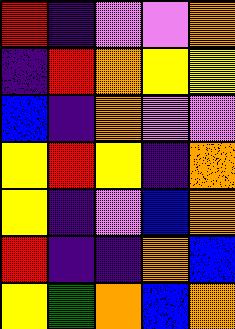[["red", "indigo", "violet", "violet", "orange"], ["indigo", "red", "orange", "yellow", "yellow"], ["blue", "indigo", "orange", "violet", "violet"], ["yellow", "red", "yellow", "indigo", "orange"], ["yellow", "indigo", "violet", "blue", "orange"], ["red", "indigo", "indigo", "orange", "blue"], ["yellow", "green", "orange", "blue", "orange"]]